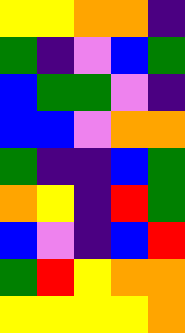[["yellow", "yellow", "orange", "orange", "indigo"], ["green", "indigo", "violet", "blue", "green"], ["blue", "green", "green", "violet", "indigo"], ["blue", "blue", "violet", "orange", "orange"], ["green", "indigo", "indigo", "blue", "green"], ["orange", "yellow", "indigo", "red", "green"], ["blue", "violet", "indigo", "blue", "red"], ["green", "red", "yellow", "orange", "orange"], ["yellow", "yellow", "yellow", "yellow", "orange"]]